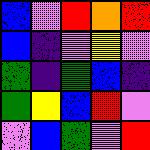[["blue", "violet", "red", "orange", "red"], ["blue", "indigo", "violet", "yellow", "violet"], ["green", "indigo", "green", "blue", "indigo"], ["green", "yellow", "blue", "red", "violet"], ["violet", "blue", "green", "violet", "red"]]